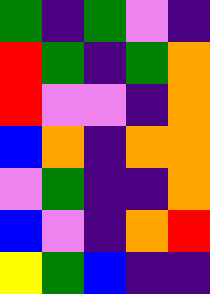[["green", "indigo", "green", "violet", "indigo"], ["red", "green", "indigo", "green", "orange"], ["red", "violet", "violet", "indigo", "orange"], ["blue", "orange", "indigo", "orange", "orange"], ["violet", "green", "indigo", "indigo", "orange"], ["blue", "violet", "indigo", "orange", "red"], ["yellow", "green", "blue", "indigo", "indigo"]]